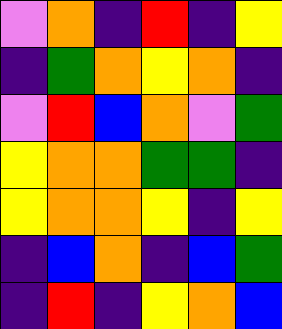[["violet", "orange", "indigo", "red", "indigo", "yellow"], ["indigo", "green", "orange", "yellow", "orange", "indigo"], ["violet", "red", "blue", "orange", "violet", "green"], ["yellow", "orange", "orange", "green", "green", "indigo"], ["yellow", "orange", "orange", "yellow", "indigo", "yellow"], ["indigo", "blue", "orange", "indigo", "blue", "green"], ["indigo", "red", "indigo", "yellow", "orange", "blue"]]